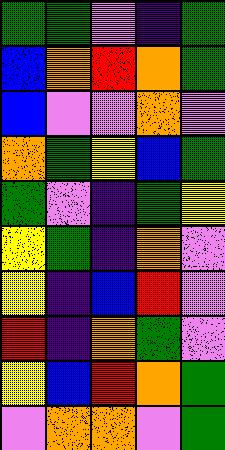[["green", "green", "violet", "indigo", "green"], ["blue", "orange", "red", "orange", "green"], ["blue", "violet", "violet", "orange", "violet"], ["orange", "green", "yellow", "blue", "green"], ["green", "violet", "indigo", "green", "yellow"], ["yellow", "green", "indigo", "orange", "violet"], ["yellow", "indigo", "blue", "red", "violet"], ["red", "indigo", "orange", "green", "violet"], ["yellow", "blue", "red", "orange", "green"], ["violet", "orange", "orange", "violet", "green"]]